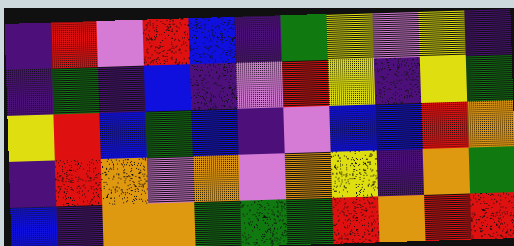[["indigo", "red", "violet", "red", "blue", "indigo", "green", "yellow", "violet", "yellow", "indigo"], ["indigo", "green", "indigo", "blue", "indigo", "violet", "red", "yellow", "indigo", "yellow", "green"], ["yellow", "red", "blue", "green", "blue", "indigo", "violet", "blue", "blue", "red", "orange"], ["indigo", "red", "orange", "violet", "orange", "violet", "orange", "yellow", "indigo", "orange", "green"], ["blue", "indigo", "orange", "orange", "green", "green", "green", "red", "orange", "red", "red"]]